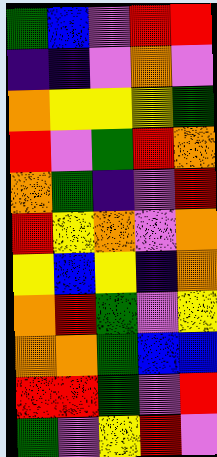[["green", "blue", "violet", "red", "red"], ["indigo", "indigo", "violet", "orange", "violet"], ["orange", "yellow", "yellow", "yellow", "green"], ["red", "violet", "green", "red", "orange"], ["orange", "green", "indigo", "violet", "red"], ["red", "yellow", "orange", "violet", "orange"], ["yellow", "blue", "yellow", "indigo", "orange"], ["orange", "red", "green", "violet", "yellow"], ["orange", "orange", "green", "blue", "blue"], ["red", "red", "green", "violet", "red"], ["green", "violet", "yellow", "red", "violet"]]